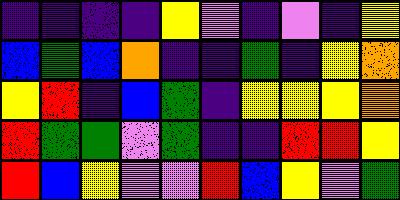[["indigo", "indigo", "indigo", "indigo", "yellow", "violet", "indigo", "violet", "indigo", "yellow"], ["blue", "green", "blue", "orange", "indigo", "indigo", "green", "indigo", "yellow", "orange"], ["yellow", "red", "indigo", "blue", "green", "indigo", "yellow", "yellow", "yellow", "orange"], ["red", "green", "green", "violet", "green", "indigo", "indigo", "red", "red", "yellow"], ["red", "blue", "yellow", "violet", "violet", "red", "blue", "yellow", "violet", "green"]]